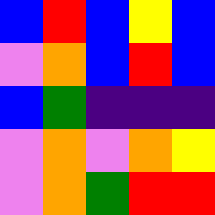[["blue", "red", "blue", "yellow", "blue"], ["violet", "orange", "blue", "red", "blue"], ["blue", "green", "indigo", "indigo", "indigo"], ["violet", "orange", "violet", "orange", "yellow"], ["violet", "orange", "green", "red", "red"]]